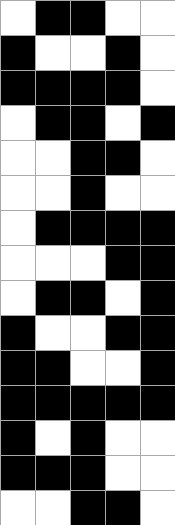[["white", "black", "black", "white", "white"], ["black", "white", "white", "black", "white"], ["black", "black", "black", "black", "white"], ["white", "black", "black", "white", "black"], ["white", "white", "black", "black", "white"], ["white", "white", "black", "white", "white"], ["white", "black", "black", "black", "black"], ["white", "white", "white", "black", "black"], ["white", "black", "black", "white", "black"], ["black", "white", "white", "black", "black"], ["black", "black", "white", "white", "black"], ["black", "black", "black", "black", "black"], ["black", "white", "black", "white", "white"], ["black", "black", "black", "white", "white"], ["white", "white", "black", "black", "white"]]